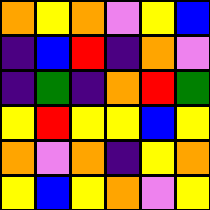[["orange", "yellow", "orange", "violet", "yellow", "blue"], ["indigo", "blue", "red", "indigo", "orange", "violet"], ["indigo", "green", "indigo", "orange", "red", "green"], ["yellow", "red", "yellow", "yellow", "blue", "yellow"], ["orange", "violet", "orange", "indigo", "yellow", "orange"], ["yellow", "blue", "yellow", "orange", "violet", "yellow"]]